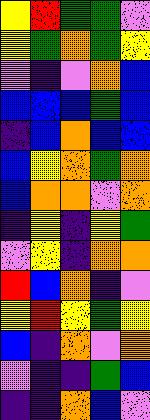[["yellow", "red", "green", "green", "violet"], ["yellow", "green", "orange", "green", "yellow"], ["violet", "indigo", "violet", "orange", "blue"], ["blue", "blue", "blue", "green", "blue"], ["indigo", "blue", "orange", "blue", "blue"], ["blue", "yellow", "orange", "green", "orange"], ["blue", "orange", "orange", "violet", "orange"], ["indigo", "yellow", "indigo", "yellow", "green"], ["violet", "yellow", "indigo", "orange", "orange"], ["red", "blue", "orange", "indigo", "violet"], ["yellow", "red", "yellow", "green", "yellow"], ["blue", "indigo", "orange", "violet", "orange"], ["violet", "indigo", "indigo", "green", "blue"], ["indigo", "indigo", "orange", "blue", "violet"]]